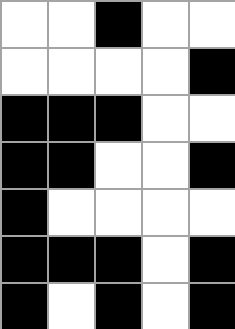[["white", "white", "black", "white", "white"], ["white", "white", "white", "white", "black"], ["black", "black", "black", "white", "white"], ["black", "black", "white", "white", "black"], ["black", "white", "white", "white", "white"], ["black", "black", "black", "white", "black"], ["black", "white", "black", "white", "black"]]